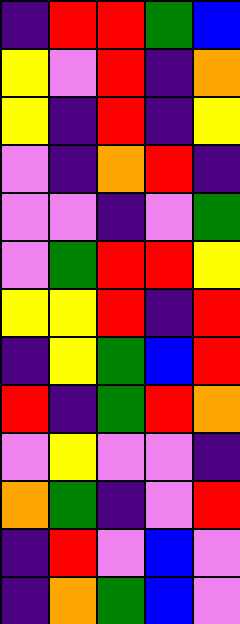[["indigo", "red", "red", "green", "blue"], ["yellow", "violet", "red", "indigo", "orange"], ["yellow", "indigo", "red", "indigo", "yellow"], ["violet", "indigo", "orange", "red", "indigo"], ["violet", "violet", "indigo", "violet", "green"], ["violet", "green", "red", "red", "yellow"], ["yellow", "yellow", "red", "indigo", "red"], ["indigo", "yellow", "green", "blue", "red"], ["red", "indigo", "green", "red", "orange"], ["violet", "yellow", "violet", "violet", "indigo"], ["orange", "green", "indigo", "violet", "red"], ["indigo", "red", "violet", "blue", "violet"], ["indigo", "orange", "green", "blue", "violet"]]